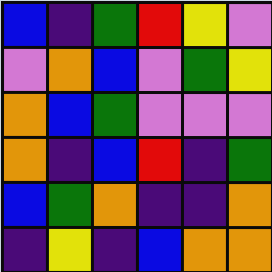[["blue", "indigo", "green", "red", "yellow", "violet"], ["violet", "orange", "blue", "violet", "green", "yellow"], ["orange", "blue", "green", "violet", "violet", "violet"], ["orange", "indigo", "blue", "red", "indigo", "green"], ["blue", "green", "orange", "indigo", "indigo", "orange"], ["indigo", "yellow", "indigo", "blue", "orange", "orange"]]